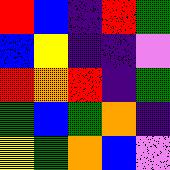[["red", "blue", "indigo", "red", "green"], ["blue", "yellow", "indigo", "indigo", "violet"], ["red", "orange", "red", "indigo", "green"], ["green", "blue", "green", "orange", "indigo"], ["yellow", "green", "orange", "blue", "violet"]]